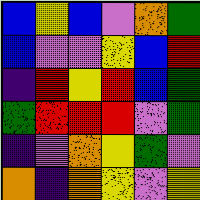[["blue", "yellow", "blue", "violet", "orange", "green"], ["blue", "violet", "violet", "yellow", "blue", "red"], ["indigo", "red", "yellow", "red", "blue", "green"], ["green", "red", "red", "red", "violet", "green"], ["indigo", "violet", "orange", "yellow", "green", "violet"], ["orange", "indigo", "orange", "yellow", "violet", "yellow"]]